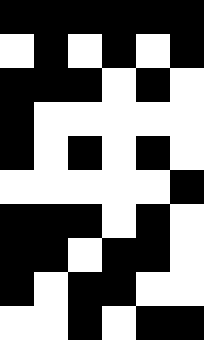[["black", "black", "black", "black", "black", "black"], ["white", "black", "white", "black", "white", "black"], ["black", "black", "black", "white", "black", "white"], ["black", "white", "white", "white", "white", "white"], ["black", "white", "black", "white", "black", "white"], ["white", "white", "white", "white", "white", "black"], ["black", "black", "black", "white", "black", "white"], ["black", "black", "white", "black", "black", "white"], ["black", "white", "black", "black", "white", "white"], ["white", "white", "black", "white", "black", "black"]]